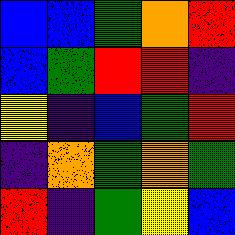[["blue", "blue", "green", "orange", "red"], ["blue", "green", "red", "red", "indigo"], ["yellow", "indigo", "blue", "green", "red"], ["indigo", "orange", "green", "orange", "green"], ["red", "indigo", "green", "yellow", "blue"]]